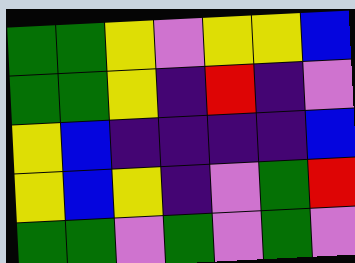[["green", "green", "yellow", "violet", "yellow", "yellow", "blue"], ["green", "green", "yellow", "indigo", "red", "indigo", "violet"], ["yellow", "blue", "indigo", "indigo", "indigo", "indigo", "blue"], ["yellow", "blue", "yellow", "indigo", "violet", "green", "red"], ["green", "green", "violet", "green", "violet", "green", "violet"]]